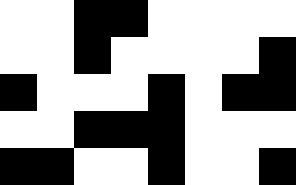[["white", "white", "black", "black", "white", "white", "white", "white"], ["white", "white", "black", "white", "white", "white", "white", "black"], ["black", "white", "white", "white", "black", "white", "black", "black"], ["white", "white", "black", "black", "black", "white", "white", "white"], ["black", "black", "white", "white", "black", "white", "white", "black"]]